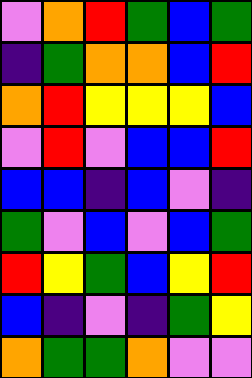[["violet", "orange", "red", "green", "blue", "green"], ["indigo", "green", "orange", "orange", "blue", "red"], ["orange", "red", "yellow", "yellow", "yellow", "blue"], ["violet", "red", "violet", "blue", "blue", "red"], ["blue", "blue", "indigo", "blue", "violet", "indigo"], ["green", "violet", "blue", "violet", "blue", "green"], ["red", "yellow", "green", "blue", "yellow", "red"], ["blue", "indigo", "violet", "indigo", "green", "yellow"], ["orange", "green", "green", "orange", "violet", "violet"]]